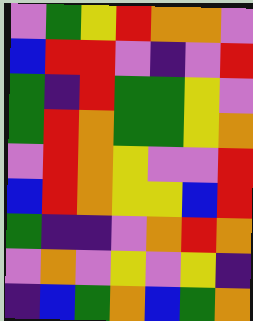[["violet", "green", "yellow", "red", "orange", "orange", "violet"], ["blue", "red", "red", "violet", "indigo", "violet", "red"], ["green", "indigo", "red", "green", "green", "yellow", "violet"], ["green", "red", "orange", "green", "green", "yellow", "orange"], ["violet", "red", "orange", "yellow", "violet", "violet", "red"], ["blue", "red", "orange", "yellow", "yellow", "blue", "red"], ["green", "indigo", "indigo", "violet", "orange", "red", "orange"], ["violet", "orange", "violet", "yellow", "violet", "yellow", "indigo"], ["indigo", "blue", "green", "orange", "blue", "green", "orange"]]